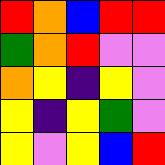[["red", "orange", "blue", "red", "red"], ["green", "orange", "red", "violet", "violet"], ["orange", "yellow", "indigo", "yellow", "violet"], ["yellow", "indigo", "yellow", "green", "violet"], ["yellow", "violet", "yellow", "blue", "red"]]